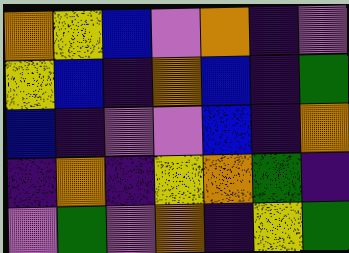[["orange", "yellow", "blue", "violet", "orange", "indigo", "violet"], ["yellow", "blue", "indigo", "orange", "blue", "indigo", "green"], ["blue", "indigo", "violet", "violet", "blue", "indigo", "orange"], ["indigo", "orange", "indigo", "yellow", "orange", "green", "indigo"], ["violet", "green", "violet", "orange", "indigo", "yellow", "green"]]